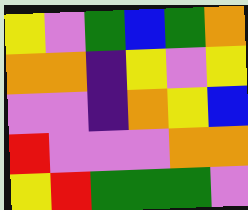[["yellow", "violet", "green", "blue", "green", "orange"], ["orange", "orange", "indigo", "yellow", "violet", "yellow"], ["violet", "violet", "indigo", "orange", "yellow", "blue"], ["red", "violet", "violet", "violet", "orange", "orange"], ["yellow", "red", "green", "green", "green", "violet"]]